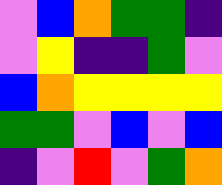[["violet", "blue", "orange", "green", "green", "indigo"], ["violet", "yellow", "indigo", "indigo", "green", "violet"], ["blue", "orange", "yellow", "yellow", "yellow", "yellow"], ["green", "green", "violet", "blue", "violet", "blue"], ["indigo", "violet", "red", "violet", "green", "orange"]]